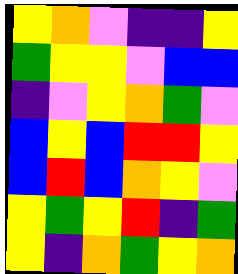[["yellow", "orange", "violet", "indigo", "indigo", "yellow"], ["green", "yellow", "yellow", "violet", "blue", "blue"], ["indigo", "violet", "yellow", "orange", "green", "violet"], ["blue", "yellow", "blue", "red", "red", "yellow"], ["blue", "red", "blue", "orange", "yellow", "violet"], ["yellow", "green", "yellow", "red", "indigo", "green"], ["yellow", "indigo", "orange", "green", "yellow", "orange"]]